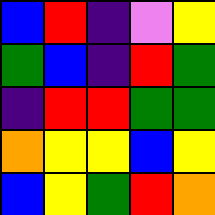[["blue", "red", "indigo", "violet", "yellow"], ["green", "blue", "indigo", "red", "green"], ["indigo", "red", "red", "green", "green"], ["orange", "yellow", "yellow", "blue", "yellow"], ["blue", "yellow", "green", "red", "orange"]]